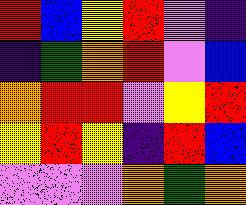[["red", "blue", "yellow", "red", "violet", "indigo"], ["indigo", "green", "orange", "red", "violet", "blue"], ["orange", "red", "red", "violet", "yellow", "red"], ["yellow", "red", "yellow", "indigo", "red", "blue"], ["violet", "violet", "violet", "orange", "green", "orange"]]